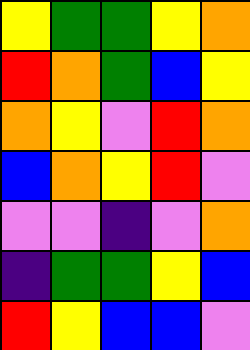[["yellow", "green", "green", "yellow", "orange"], ["red", "orange", "green", "blue", "yellow"], ["orange", "yellow", "violet", "red", "orange"], ["blue", "orange", "yellow", "red", "violet"], ["violet", "violet", "indigo", "violet", "orange"], ["indigo", "green", "green", "yellow", "blue"], ["red", "yellow", "blue", "blue", "violet"]]